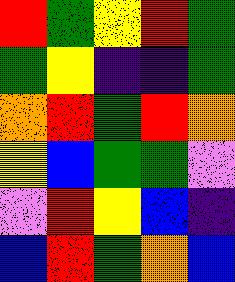[["red", "green", "yellow", "red", "green"], ["green", "yellow", "indigo", "indigo", "green"], ["orange", "red", "green", "red", "orange"], ["yellow", "blue", "green", "green", "violet"], ["violet", "red", "yellow", "blue", "indigo"], ["blue", "red", "green", "orange", "blue"]]